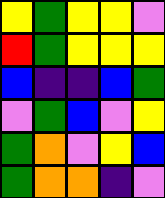[["yellow", "green", "yellow", "yellow", "violet"], ["red", "green", "yellow", "yellow", "yellow"], ["blue", "indigo", "indigo", "blue", "green"], ["violet", "green", "blue", "violet", "yellow"], ["green", "orange", "violet", "yellow", "blue"], ["green", "orange", "orange", "indigo", "violet"]]